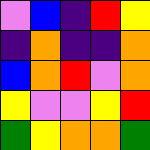[["violet", "blue", "indigo", "red", "yellow"], ["indigo", "orange", "indigo", "indigo", "orange"], ["blue", "orange", "red", "violet", "orange"], ["yellow", "violet", "violet", "yellow", "red"], ["green", "yellow", "orange", "orange", "green"]]